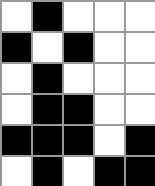[["white", "black", "white", "white", "white"], ["black", "white", "black", "white", "white"], ["white", "black", "white", "white", "white"], ["white", "black", "black", "white", "white"], ["black", "black", "black", "white", "black"], ["white", "black", "white", "black", "black"]]